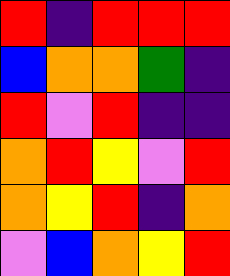[["red", "indigo", "red", "red", "red"], ["blue", "orange", "orange", "green", "indigo"], ["red", "violet", "red", "indigo", "indigo"], ["orange", "red", "yellow", "violet", "red"], ["orange", "yellow", "red", "indigo", "orange"], ["violet", "blue", "orange", "yellow", "red"]]